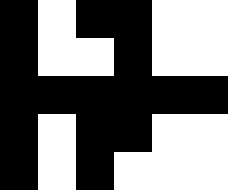[["black", "white", "black", "black", "white", "white"], ["black", "white", "white", "black", "white", "white"], ["black", "black", "black", "black", "black", "black"], ["black", "white", "black", "black", "white", "white"], ["black", "white", "black", "white", "white", "white"]]